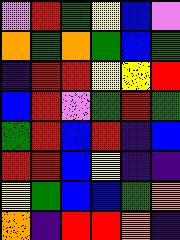[["violet", "red", "green", "yellow", "blue", "violet"], ["orange", "green", "orange", "green", "blue", "green"], ["indigo", "red", "red", "yellow", "yellow", "red"], ["blue", "red", "violet", "green", "red", "green"], ["green", "red", "blue", "red", "indigo", "blue"], ["red", "red", "blue", "yellow", "indigo", "indigo"], ["yellow", "green", "blue", "blue", "green", "orange"], ["orange", "indigo", "red", "red", "orange", "indigo"]]